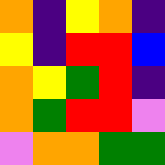[["orange", "indigo", "yellow", "orange", "indigo"], ["yellow", "indigo", "red", "red", "blue"], ["orange", "yellow", "green", "red", "indigo"], ["orange", "green", "red", "red", "violet"], ["violet", "orange", "orange", "green", "green"]]